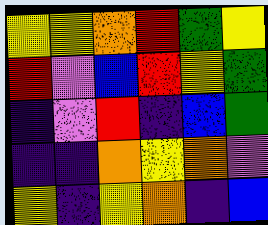[["yellow", "yellow", "orange", "red", "green", "yellow"], ["red", "violet", "blue", "red", "yellow", "green"], ["indigo", "violet", "red", "indigo", "blue", "green"], ["indigo", "indigo", "orange", "yellow", "orange", "violet"], ["yellow", "indigo", "yellow", "orange", "indigo", "blue"]]